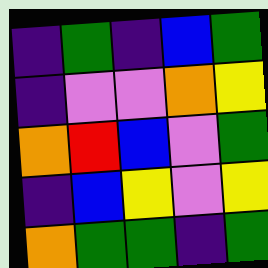[["indigo", "green", "indigo", "blue", "green"], ["indigo", "violet", "violet", "orange", "yellow"], ["orange", "red", "blue", "violet", "green"], ["indigo", "blue", "yellow", "violet", "yellow"], ["orange", "green", "green", "indigo", "green"]]